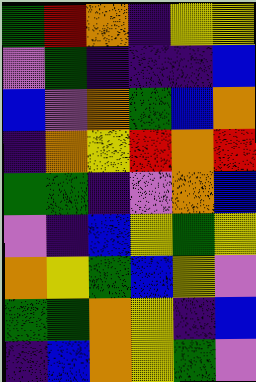[["green", "red", "orange", "indigo", "yellow", "yellow"], ["violet", "green", "indigo", "indigo", "indigo", "blue"], ["blue", "violet", "orange", "green", "blue", "orange"], ["indigo", "orange", "yellow", "red", "orange", "red"], ["green", "green", "indigo", "violet", "orange", "blue"], ["violet", "indigo", "blue", "yellow", "green", "yellow"], ["orange", "yellow", "green", "blue", "yellow", "violet"], ["green", "green", "orange", "yellow", "indigo", "blue"], ["indigo", "blue", "orange", "yellow", "green", "violet"]]